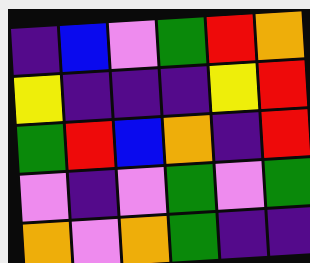[["indigo", "blue", "violet", "green", "red", "orange"], ["yellow", "indigo", "indigo", "indigo", "yellow", "red"], ["green", "red", "blue", "orange", "indigo", "red"], ["violet", "indigo", "violet", "green", "violet", "green"], ["orange", "violet", "orange", "green", "indigo", "indigo"]]